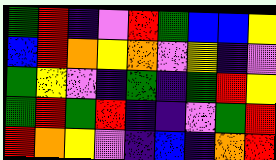[["green", "red", "indigo", "violet", "red", "green", "blue", "blue", "yellow"], ["blue", "red", "orange", "yellow", "orange", "violet", "yellow", "indigo", "violet"], ["green", "yellow", "violet", "indigo", "green", "indigo", "green", "red", "yellow"], ["green", "red", "green", "red", "indigo", "indigo", "violet", "green", "red"], ["red", "orange", "yellow", "violet", "indigo", "blue", "indigo", "orange", "red"]]